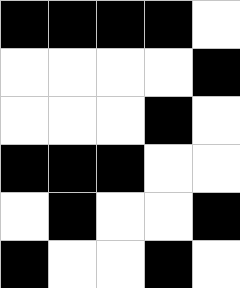[["black", "black", "black", "black", "white"], ["white", "white", "white", "white", "black"], ["white", "white", "white", "black", "white"], ["black", "black", "black", "white", "white"], ["white", "black", "white", "white", "black"], ["black", "white", "white", "black", "white"]]